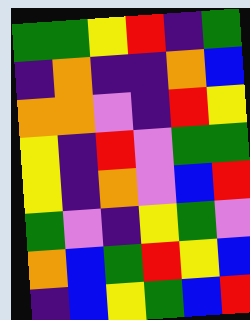[["green", "green", "yellow", "red", "indigo", "green"], ["indigo", "orange", "indigo", "indigo", "orange", "blue"], ["orange", "orange", "violet", "indigo", "red", "yellow"], ["yellow", "indigo", "red", "violet", "green", "green"], ["yellow", "indigo", "orange", "violet", "blue", "red"], ["green", "violet", "indigo", "yellow", "green", "violet"], ["orange", "blue", "green", "red", "yellow", "blue"], ["indigo", "blue", "yellow", "green", "blue", "red"]]